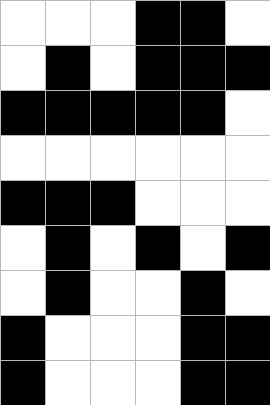[["white", "white", "white", "black", "black", "white"], ["white", "black", "white", "black", "black", "black"], ["black", "black", "black", "black", "black", "white"], ["white", "white", "white", "white", "white", "white"], ["black", "black", "black", "white", "white", "white"], ["white", "black", "white", "black", "white", "black"], ["white", "black", "white", "white", "black", "white"], ["black", "white", "white", "white", "black", "black"], ["black", "white", "white", "white", "black", "black"]]